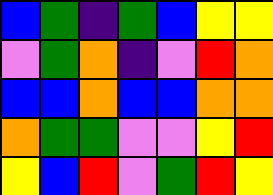[["blue", "green", "indigo", "green", "blue", "yellow", "yellow"], ["violet", "green", "orange", "indigo", "violet", "red", "orange"], ["blue", "blue", "orange", "blue", "blue", "orange", "orange"], ["orange", "green", "green", "violet", "violet", "yellow", "red"], ["yellow", "blue", "red", "violet", "green", "red", "yellow"]]